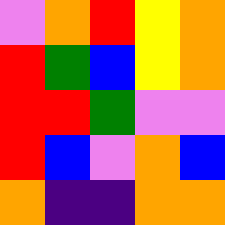[["violet", "orange", "red", "yellow", "orange"], ["red", "green", "blue", "yellow", "orange"], ["red", "red", "green", "violet", "violet"], ["red", "blue", "violet", "orange", "blue"], ["orange", "indigo", "indigo", "orange", "orange"]]